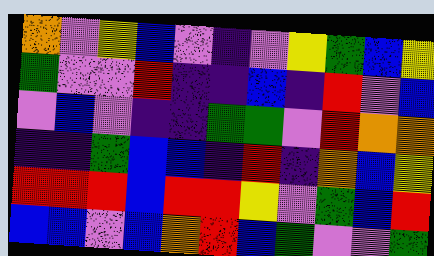[["orange", "violet", "yellow", "blue", "violet", "indigo", "violet", "yellow", "green", "blue", "yellow"], ["green", "violet", "violet", "red", "indigo", "indigo", "blue", "indigo", "red", "violet", "blue"], ["violet", "blue", "violet", "indigo", "indigo", "green", "green", "violet", "red", "orange", "orange"], ["indigo", "indigo", "green", "blue", "blue", "indigo", "red", "indigo", "orange", "blue", "yellow"], ["red", "red", "red", "blue", "red", "red", "yellow", "violet", "green", "blue", "red"], ["blue", "blue", "violet", "blue", "orange", "red", "blue", "green", "violet", "violet", "green"]]